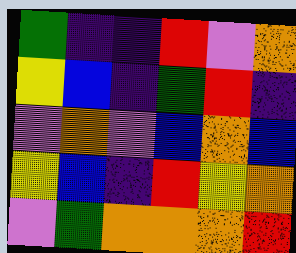[["green", "indigo", "indigo", "red", "violet", "orange"], ["yellow", "blue", "indigo", "green", "red", "indigo"], ["violet", "orange", "violet", "blue", "orange", "blue"], ["yellow", "blue", "indigo", "red", "yellow", "orange"], ["violet", "green", "orange", "orange", "orange", "red"]]